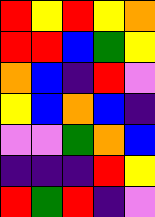[["red", "yellow", "red", "yellow", "orange"], ["red", "red", "blue", "green", "yellow"], ["orange", "blue", "indigo", "red", "violet"], ["yellow", "blue", "orange", "blue", "indigo"], ["violet", "violet", "green", "orange", "blue"], ["indigo", "indigo", "indigo", "red", "yellow"], ["red", "green", "red", "indigo", "violet"]]